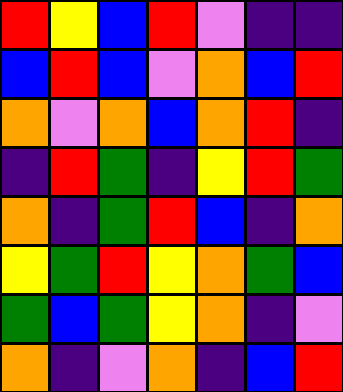[["red", "yellow", "blue", "red", "violet", "indigo", "indigo"], ["blue", "red", "blue", "violet", "orange", "blue", "red"], ["orange", "violet", "orange", "blue", "orange", "red", "indigo"], ["indigo", "red", "green", "indigo", "yellow", "red", "green"], ["orange", "indigo", "green", "red", "blue", "indigo", "orange"], ["yellow", "green", "red", "yellow", "orange", "green", "blue"], ["green", "blue", "green", "yellow", "orange", "indigo", "violet"], ["orange", "indigo", "violet", "orange", "indigo", "blue", "red"]]